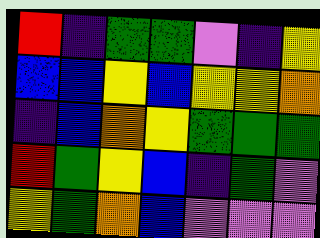[["red", "indigo", "green", "green", "violet", "indigo", "yellow"], ["blue", "blue", "yellow", "blue", "yellow", "yellow", "orange"], ["indigo", "blue", "orange", "yellow", "green", "green", "green"], ["red", "green", "yellow", "blue", "indigo", "green", "violet"], ["yellow", "green", "orange", "blue", "violet", "violet", "violet"]]